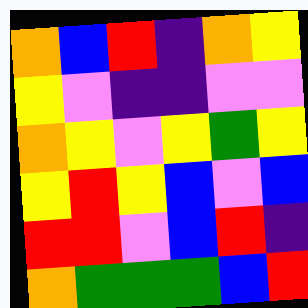[["orange", "blue", "red", "indigo", "orange", "yellow"], ["yellow", "violet", "indigo", "indigo", "violet", "violet"], ["orange", "yellow", "violet", "yellow", "green", "yellow"], ["yellow", "red", "yellow", "blue", "violet", "blue"], ["red", "red", "violet", "blue", "red", "indigo"], ["orange", "green", "green", "green", "blue", "red"]]